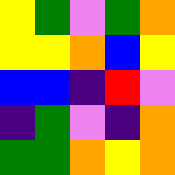[["yellow", "green", "violet", "green", "orange"], ["yellow", "yellow", "orange", "blue", "yellow"], ["blue", "blue", "indigo", "red", "violet"], ["indigo", "green", "violet", "indigo", "orange"], ["green", "green", "orange", "yellow", "orange"]]